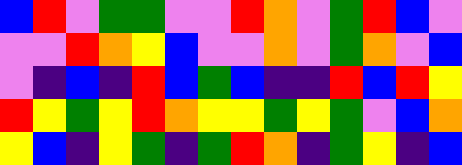[["blue", "red", "violet", "green", "green", "violet", "violet", "red", "orange", "violet", "green", "red", "blue", "violet"], ["violet", "violet", "red", "orange", "yellow", "blue", "violet", "violet", "orange", "violet", "green", "orange", "violet", "blue"], ["violet", "indigo", "blue", "indigo", "red", "blue", "green", "blue", "indigo", "indigo", "red", "blue", "red", "yellow"], ["red", "yellow", "green", "yellow", "red", "orange", "yellow", "yellow", "green", "yellow", "green", "violet", "blue", "orange"], ["yellow", "blue", "indigo", "yellow", "green", "indigo", "green", "red", "orange", "indigo", "green", "yellow", "indigo", "blue"]]